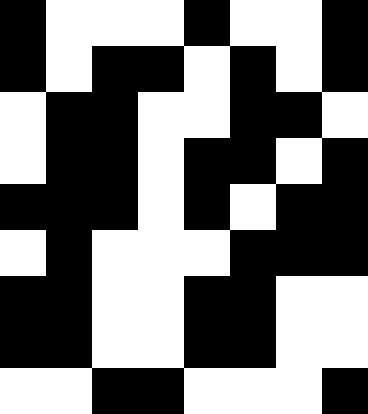[["black", "white", "white", "white", "black", "white", "white", "black"], ["black", "white", "black", "black", "white", "black", "white", "black"], ["white", "black", "black", "white", "white", "black", "black", "white"], ["white", "black", "black", "white", "black", "black", "white", "black"], ["black", "black", "black", "white", "black", "white", "black", "black"], ["white", "black", "white", "white", "white", "black", "black", "black"], ["black", "black", "white", "white", "black", "black", "white", "white"], ["black", "black", "white", "white", "black", "black", "white", "white"], ["white", "white", "black", "black", "white", "white", "white", "black"]]